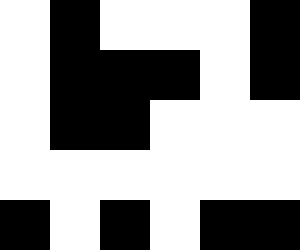[["white", "black", "white", "white", "white", "black"], ["white", "black", "black", "black", "white", "black"], ["white", "black", "black", "white", "white", "white"], ["white", "white", "white", "white", "white", "white"], ["black", "white", "black", "white", "black", "black"]]